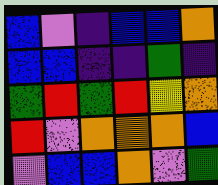[["blue", "violet", "indigo", "blue", "blue", "orange"], ["blue", "blue", "indigo", "indigo", "green", "indigo"], ["green", "red", "green", "red", "yellow", "orange"], ["red", "violet", "orange", "orange", "orange", "blue"], ["violet", "blue", "blue", "orange", "violet", "green"]]